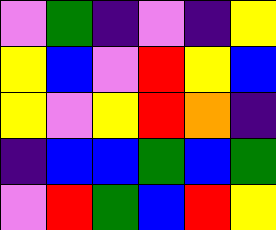[["violet", "green", "indigo", "violet", "indigo", "yellow"], ["yellow", "blue", "violet", "red", "yellow", "blue"], ["yellow", "violet", "yellow", "red", "orange", "indigo"], ["indigo", "blue", "blue", "green", "blue", "green"], ["violet", "red", "green", "blue", "red", "yellow"]]